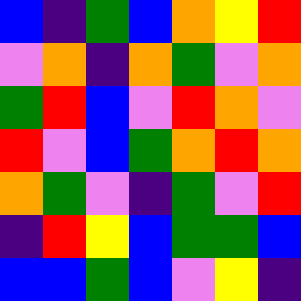[["blue", "indigo", "green", "blue", "orange", "yellow", "red"], ["violet", "orange", "indigo", "orange", "green", "violet", "orange"], ["green", "red", "blue", "violet", "red", "orange", "violet"], ["red", "violet", "blue", "green", "orange", "red", "orange"], ["orange", "green", "violet", "indigo", "green", "violet", "red"], ["indigo", "red", "yellow", "blue", "green", "green", "blue"], ["blue", "blue", "green", "blue", "violet", "yellow", "indigo"]]